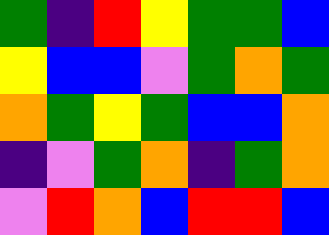[["green", "indigo", "red", "yellow", "green", "green", "blue"], ["yellow", "blue", "blue", "violet", "green", "orange", "green"], ["orange", "green", "yellow", "green", "blue", "blue", "orange"], ["indigo", "violet", "green", "orange", "indigo", "green", "orange"], ["violet", "red", "orange", "blue", "red", "red", "blue"]]